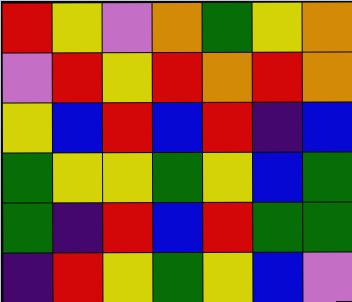[["red", "yellow", "violet", "orange", "green", "yellow", "orange"], ["violet", "red", "yellow", "red", "orange", "red", "orange"], ["yellow", "blue", "red", "blue", "red", "indigo", "blue"], ["green", "yellow", "yellow", "green", "yellow", "blue", "green"], ["green", "indigo", "red", "blue", "red", "green", "green"], ["indigo", "red", "yellow", "green", "yellow", "blue", "violet"]]